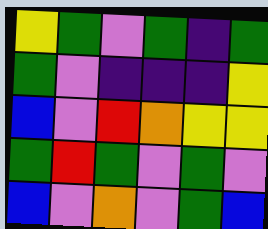[["yellow", "green", "violet", "green", "indigo", "green"], ["green", "violet", "indigo", "indigo", "indigo", "yellow"], ["blue", "violet", "red", "orange", "yellow", "yellow"], ["green", "red", "green", "violet", "green", "violet"], ["blue", "violet", "orange", "violet", "green", "blue"]]